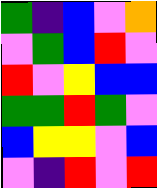[["green", "indigo", "blue", "violet", "orange"], ["violet", "green", "blue", "red", "violet"], ["red", "violet", "yellow", "blue", "blue"], ["green", "green", "red", "green", "violet"], ["blue", "yellow", "yellow", "violet", "blue"], ["violet", "indigo", "red", "violet", "red"]]